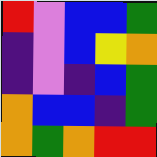[["red", "violet", "blue", "blue", "green"], ["indigo", "violet", "blue", "yellow", "orange"], ["indigo", "violet", "indigo", "blue", "green"], ["orange", "blue", "blue", "indigo", "green"], ["orange", "green", "orange", "red", "red"]]